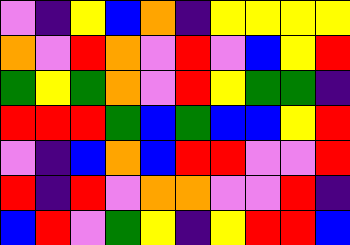[["violet", "indigo", "yellow", "blue", "orange", "indigo", "yellow", "yellow", "yellow", "yellow"], ["orange", "violet", "red", "orange", "violet", "red", "violet", "blue", "yellow", "red"], ["green", "yellow", "green", "orange", "violet", "red", "yellow", "green", "green", "indigo"], ["red", "red", "red", "green", "blue", "green", "blue", "blue", "yellow", "red"], ["violet", "indigo", "blue", "orange", "blue", "red", "red", "violet", "violet", "red"], ["red", "indigo", "red", "violet", "orange", "orange", "violet", "violet", "red", "indigo"], ["blue", "red", "violet", "green", "yellow", "indigo", "yellow", "red", "red", "blue"]]